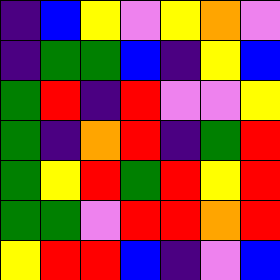[["indigo", "blue", "yellow", "violet", "yellow", "orange", "violet"], ["indigo", "green", "green", "blue", "indigo", "yellow", "blue"], ["green", "red", "indigo", "red", "violet", "violet", "yellow"], ["green", "indigo", "orange", "red", "indigo", "green", "red"], ["green", "yellow", "red", "green", "red", "yellow", "red"], ["green", "green", "violet", "red", "red", "orange", "red"], ["yellow", "red", "red", "blue", "indigo", "violet", "blue"]]